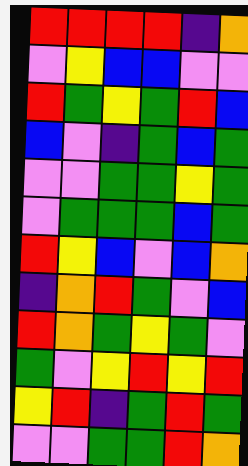[["red", "red", "red", "red", "indigo", "orange"], ["violet", "yellow", "blue", "blue", "violet", "violet"], ["red", "green", "yellow", "green", "red", "blue"], ["blue", "violet", "indigo", "green", "blue", "green"], ["violet", "violet", "green", "green", "yellow", "green"], ["violet", "green", "green", "green", "blue", "green"], ["red", "yellow", "blue", "violet", "blue", "orange"], ["indigo", "orange", "red", "green", "violet", "blue"], ["red", "orange", "green", "yellow", "green", "violet"], ["green", "violet", "yellow", "red", "yellow", "red"], ["yellow", "red", "indigo", "green", "red", "green"], ["violet", "violet", "green", "green", "red", "orange"]]